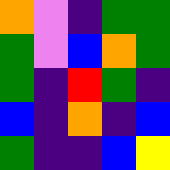[["orange", "violet", "indigo", "green", "green"], ["green", "violet", "blue", "orange", "green"], ["green", "indigo", "red", "green", "indigo"], ["blue", "indigo", "orange", "indigo", "blue"], ["green", "indigo", "indigo", "blue", "yellow"]]